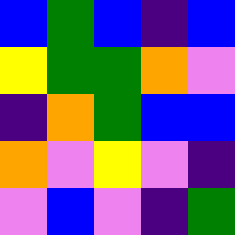[["blue", "green", "blue", "indigo", "blue"], ["yellow", "green", "green", "orange", "violet"], ["indigo", "orange", "green", "blue", "blue"], ["orange", "violet", "yellow", "violet", "indigo"], ["violet", "blue", "violet", "indigo", "green"]]